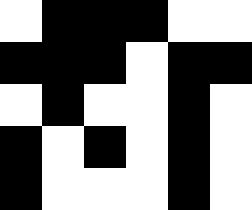[["white", "black", "black", "black", "white", "white"], ["black", "black", "black", "white", "black", "black"], ["white", "black", "white", "white", "black", "white"], ["black", "white", "black", "white", "black", "white"], ["black", "white", "white", "white", "black", "white"]]